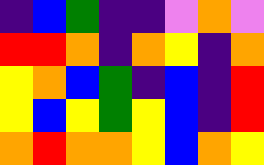[["indigo", "blue", "green", "indigo", "indigo", "violet", "orange", "violet"], ["red", "red", "orange", "indigo", "orange", "yellow", "indigo", "orange"], ["yellow", "orange", "blue", "green", "indigo", "blue", "indigo", "red"], ["yellow", "blue", "yellow", "green", "yellow", "blue", "indigo", "red"], ["orange", "red", "orange", "orange", "yellow", "blue", "orange", "yellow"]]